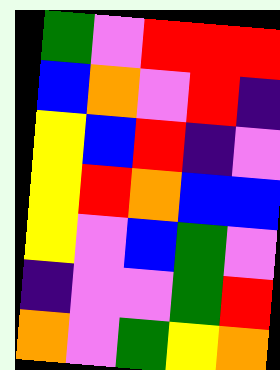[["green", "violet", "red", "red", "red"], ["blue", "orange", "violet", "red", "indigo"], ["yellow", "blue", "red", "indigo", "violet"], ["yellow", "red", "orange", "blue", "blue"], ["yellow", "violet", "blue", "green", "violet"], ["indigo", "violet", "violet", "green", "red"], ["orange", "violet", "green", "yellow", "orange"]]